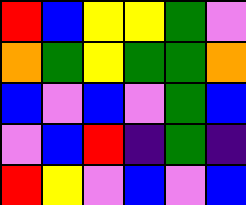[["red", "blue", "yellow", "yellow", "green", "violet"], ["orange", "green", "yellow", "green", "green", "orange"], ["blue", "violet", "blue", "violet", "green", "blue"], ["violet", "blue", "red", "indigo", "green", "indigo"], ["red", "yellow", "violet", "blue", "violet", "blue"]]